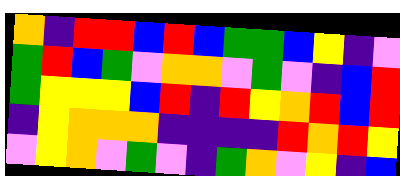[["orange", "indigo", "red", "red", "blue", "red", "blue", "green", "green", "blue", "yellow", "indigo", "violet"], ["green", "red", "blue", "green", "violet", "orange", "orange", "violet", "green", "violet", "indigo", "blue", "red"], ["green", "yellow", "yellow", "yellow", "blue", "red", "indigo", "red", "yellow", "orange", "red", "blue", "red"], ["indigo", "yellow", "orange", "orange", "orange", "indigo", "indigo", "indigo", "indigo", "red", "orange", "red", "yellow"], ["violet", "yellow", "orange", "violet", "green", "violet", "indigo", "green", "orange", "violet", "yellow", "indigo", "blue"]]